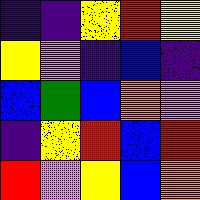[["indigo", "indigo", "yellow", "red", "yellow"], ["yellow", "violet", "indigo", "blue", "indigo"], ["blue", "green", "blue", "orange", "violet"], ["indigo", "yellow", "red", "blue", "red"], ["red", "violet", "yellow", "blue", "orange"]]